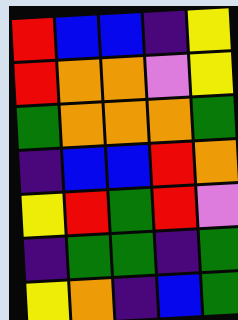[["red", "blue", "blue", "indigo", "yellow"], ["red", "orange", "orange", "violet", "yellow"], ["green", "orange", "orange", "orange", "green"], ["indigo", "blue", "blue", "red", "orange"], ["yellow", "red", "green", "red", "violet"], ["indigo", "green", "green", "indigo", "green"], ["yellow", "orange", "indigo", "blue", "green"]]